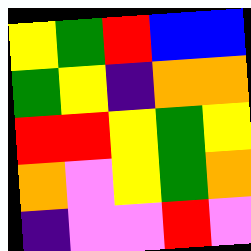[["yellow", "green", "red", "blue", "blue"], ["green", "yellow", "indigo", "orange", "orange"], ["red", "red", "yellow", "green", "yellow"], ["orange", "violet", "yellow", "green", "orange"], ["indigo", "violet", "violet", "red", "violet"]]